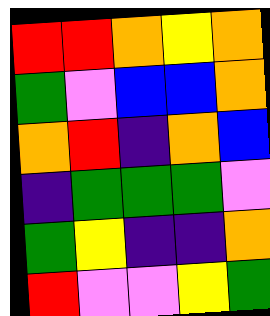[["red", "red", "orange", "yellow", "orange"], ["green", "violet", "blue", "blue", "orange"], ["orange", "red", "indigo", "orange", "blue"], ["indigo", "green", "green", "green", "violet"], ["green", "yellow", "indigo", "indigo", "orange"], ["red", "violet", "violet", "yellow", "green"]]